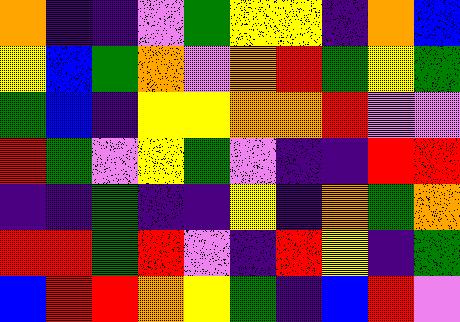[["orange", "indigo", "indigo", "violet", "green", "yellow", "yellow", "indigo", "orange", "blue"], ["yellow", "blue", "green", "orange", "violet", "orange", "red", "green", "yellow", "green"], ["green", "blue", "indigo", "yellow", "yellow", "orange", "orange", "red", "violet", "violet"], ["red", "green", "violet", "yellow", "green", "violet", "indigo", "indigo", "red", "red"], ["indigo", "indigo", "green", "indigo", "indigo", "yellow", "indigo", "orange", "green", "orange"], ["red", "red", "green", "red", "violet", "indigo", "red", "yellow", "indigo", "green"], ["blue", "red", "red", "orange", "yellow", "green", "indigo", "blue", "red", "violet"]]